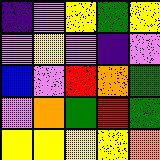[["indigo", "violet", "yellow", "green", "yellow"], ["violet", "yellow", "violet", "indigo", "violet"], ["blue", "violet", "red", "orange", "green"], ["violet", "orange", "green", "red", "green"], ["yellow", "yellow", "yellow", "yellow", "orange"]]